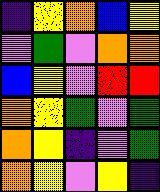[["indigo", "yellow", "orange", "blue", "yellow"], ["violet", "green", "violet", "orange", "orange"], ["blue", "yellow", "violet", "red", "red"], ["orange", "yellow", "green", "violet", "green"], ["orange", "yellow", "indigo", "violet", "green"], ["orange", "yellow", "violet", "yellow", "indigo"]]